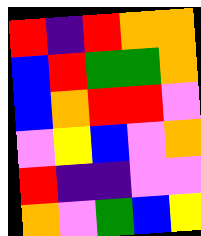[["red", "indigo", "red", "orange", "orange"], ["blue", "red", "green", "green", "orange"], ["blue", "orange", "red", "red", "violet"], ["violet", "yellow", "blue", "violet", "orange"], ["red", "indigo", "indigo", "violet", "violet"], ["orange", "violet", "green", "blue", "yellow"]]